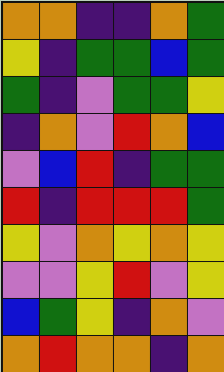[["orange", "orange", "indigo", "indigo", "orange", "green"], ["yellow", "indigo", "green", "green", "blue", "green"], ["green", "indigo", "violet", "green", "green", "yellow"], ["indigo", "orange", "violet", "red", "orange", "blue"], ["violet", "blue", "red", "indigo", "green", "green"], ["red", "indigo", "red", "red", "red", "green"], ["yellow", "violet", "orange", "yellow", "orange", "yellow"], ["violet", "violet", "yellow", "red", "violet", "yellow"], ["blue", "green", "yellow", "indigo", "orange", "violet"], ["orange", "red", "orange", "orange", "indigo", "orange"]]